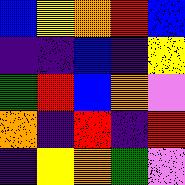[["blue", "yellow", "orange", "red", "blue"], ["indigo", "indigo", "blue", "indigo", "yellow"], ["green", "red", "blue", "orange", "violet"], ["orange", "indigo", "red", "indigo", "red"], ["indigo", "yellow", "orange", "green", "violet"]]